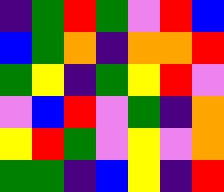[["indigo", "green", "red", "green", "violet", "red", "blue"], ["blue", "green", "orange", "indigo", "orange", "orange", "red"], ["green", "yellow", "indigo", "green", "yellow", "red", "violet"], ["violet", "blue", "red", "violet", "green", "indigo", "orange"], ["yellow", "red", "green", "violet", "yellow", "violet", "orange"], ["green", "green", "indigo", "blue", "yellow", "indigo", "red"]]